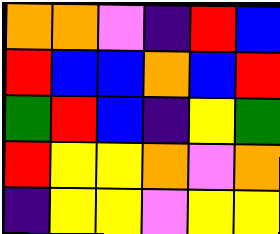[["orange", "orange", "violet", "indigo", "red", "blue"], ["red", "blue", "blue", "orange", "blue", "red"], ["green", "red", "blue", "indigo", "yellow", "green"], ["red", "yellow", "yellow", "orange", "violet", "orange"], ["indigo", "yellow", "yellow", "violet", "yellow", "yellow"]]